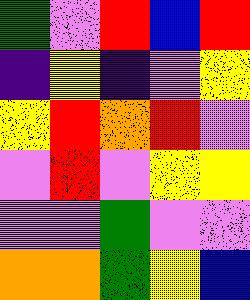[["green", "violet", "red", "blue", "red"], ["indigo", "yellow", "indigo", "violet", "yellow"], ["yellow", "red", "orange", "red", "violet"], ["violet", "red", "violet", "yellow", "yellow"], ["violet", "violet", "green", "violet", "violet"], ["orange", "orange", "green", "yellow", "blue"]]